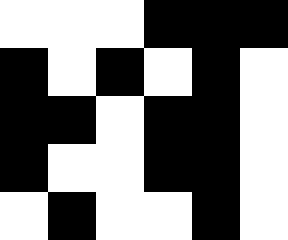[["white", "white", "white", "black", "black", "black"], ["black", "white", "black", "white", "black", "white"], ["black", "black", "white", "black", "black", "white"], ["black", "white", "white", "black", "black", "white"], ["white", "black", "white", "white", "black", "white"]]